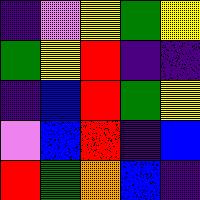[["indigo", "violet", "yellow", "green", "yellow"], ["green", "yellow", "red", "indigo", "indigo"], ["indigo", "blue", "red", "green", "yellow"], ["violet", "blue", "red", "indigo", "blue"], ["red", "green", "orange", "blue", "indigo"]]